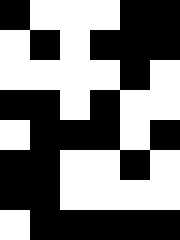[["black", "white", "white", "white", "black", "black"], ["white", "black", "white", "black", "black", "black"], ["white", "white", "white", "white", "black", "white"], ["black", "black", "white", "black", "white", "white"], ["white", "black", "black", "black", "white", "black"], ["black", "black", "white", "white", "black", "white"], ["black", "black", "white", "white", "white", "white"], ["white", "black", "black", "black", "black", "black"]]